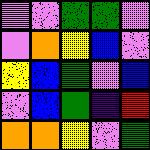[["violet", "violet", "green", "green", "violet"], ["violet", "orange", "yellow", "blue", "violet"], ["yellow", "blue", "green", "violet", "blue"], ["violet", "blue", "green", "indigo", "red"], ["orange", "orange", "yellow", "violet", "green"]]